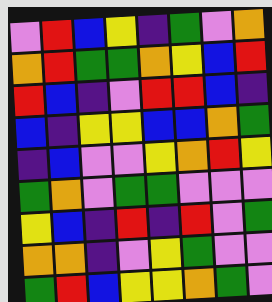[["violet", "red", "blue", "yellow", "indigo", "green", "violet", "orange"], ["orange", "red", "green", "green", "orange", "yellow", "blue", "red"], ["red", "blue", "indigo", "violet", "red", "red", "blue", "indigo"], ["blue", "indigo", "yellow", "yellow", "blue", "blue", "orange", "green"], ["indigo", "blue", "violet", "violet", "yellow", "orange", "red", "yellow"], ["green", "orange", "violet", "green", "green", "violet", "violet", "violet"], ["yellow", "blue", "indigo", "red", "indigo", "red", "violet", "green"], ["orange", "orange", "indigo", "violet", "yellow", "green", "violet", "violet"], ["green", "red", "blue", "yellow", "yellow", "orange", "green", "violet"]]